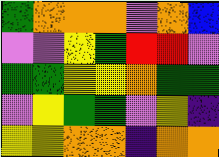[["green", "orange", "orange", "orange", "violet", "orange", "blue"], ["violet", "violet", "yellow", "green", "red", "red", "violet"], ["green", "green", "yellow", "yellow", "orange", "green", "green"], ["violet", "yellow", "green", "green", "violet", "yellow", "indigo"], ["yellow", "yellow", "orange", "orange", "indigo", "orange", "orange"]]